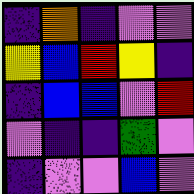[["indigo", "orange", "indigo", "violet", "violet"], ["yellow", "blue", "red", "yellow", "indigo"], ["indigo", "blue", "blue", "violet", "red"], ["violet", "indigo", "indigo", "green", "violet"], ["indigo", "violet", "violet", "blue", "violet"]]